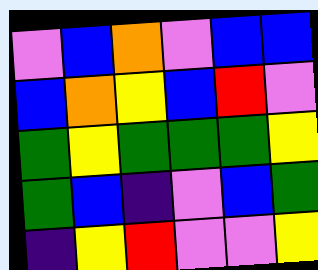[["violet", "blue", "orange", "violet", "blue", "blue"], ["blue", "orange", "yellow", "blue", "red", "violet"], ["green", "yellow", "green", "green", "green", "yellow"], ["green", "blue", "indigo", "violet", "blue", "green"], ["indigo", "yellow", "red", "violet", "violet", "yellow"]]